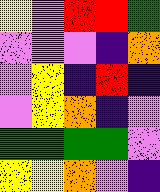[["yellow", "violet", "red", "red", "green"], ["violet", "violet", "violet", "indigo", "orange"], ["violet", "yellow", "indigo", "red", "indigo"], ["violet", "yellow", "orange", "indigo", "violet"], ["green", "green", "green", "green", "violet"], ["yellow", "yellow", "orange", "violet", "indigo"]]